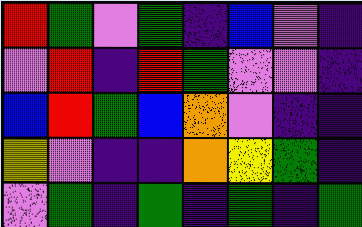[["red", "green", "violet", "green", "indigo", "blue", "violet", "indigo"], ["violet", "red", "indigo", "red", "green", "violet", "violet", "indigo"], ["blue", "red", "green", "blue", "orange", "violet", "indigo", "indigo"], ["yellow", "violet", "indigo", "indigo", "orange", "yellow", "green", "indigo"], ["violet", "green", "indigo", "green", "indigo", "green", "indigo", "green"]]